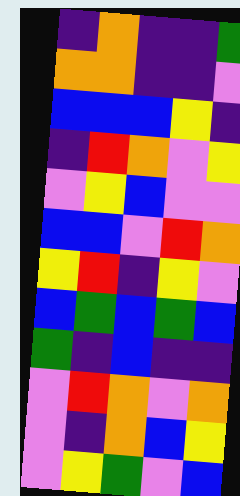[["indigo", "orange", "indigo", "indigo", "green"], ["orange", "orange", "indigo", "indigo", "violet"], ["blue", "blue", "blue", "yellow", "indigo"], ["indigo", "red", "orange", "violet", "yellow"], ["violet", "yellow", "blue", "violet", "violet"], ["blue", "blue", "violet", "red", "orange"], ["yellow", "red", "indigo", "yellow", "violet"], ["blue", "green", "blue", "green", "blue"], ["green", "indigo", "blue", "indigo", "indigo"], ["violet", "red", "orange", "violet", "orange"], ["violet", "indigo", "orange", "blue", "yellow"], ["violet", "yellow", "green", "violet", "blue"]]